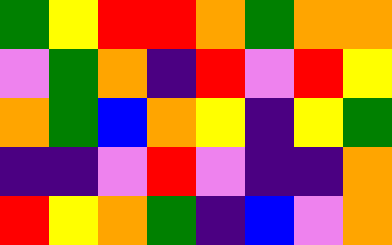[["green", "yellow", "red", "red", "orange", "green", "orange", "orange"], ["violet", "green", "orange", "indigo", "red", "violet", "red", "yellow"], ["orange", "green", "blue", "orange", "yellow", "indigo", "yellow", "green"], ["indigo", "indigo", "violet", "red", "violet", "indigo", "indigo", "orange"], ["red", "yellow", "orange", "green", "indigo", "blue", "violet", "orange"]]